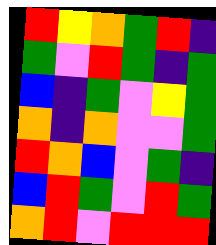[["red", "yellow", "orange", "green", "red", "indigo"], ["green", "violet", "red", "green", "indigo", "green"], ["blue", "indigo", "green", "violet", "yellow", "green"], ["orange", "indigo", "orange", "violet", "violet", "green"], ["red", "orange", "blue", "violet", "green", "indigo"], ["blue", "red", "green", "violet", "red", "green"], ["orange", "red", "violet", "red", "red", "red"]]